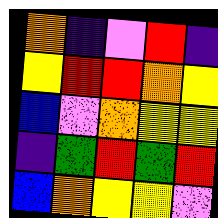[["orange", "indigo", "violet", "red", "indigo"], ["yellow", "red", "red", "orange", "yellow"], ["blue", "violet", "orange", "yellow", "yellow"], ["indigo", "green", "red", "green", "red"], ["blue", "orange", "yellow", "yellow", "violet"]]